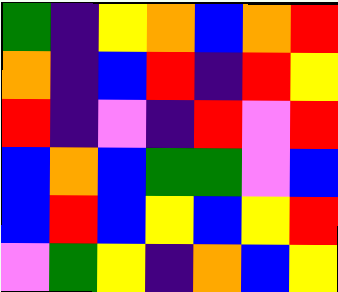[["green", "indigo", "yellow", "orange", "blue", "orange", "red"], ["orange", "indigo", "blue", "red", "indigo", "red", "yellow"], ["red", "indigo", "violet", "indigo", "red", "violet", "red"], ["blue", "orange", "blue", "green", "green", "violet", "blue"], ["blue", "red", "blue", "yellow", "blue", "yellow", "red"], ["violet", "green", "yellow", "indigo", "orange", "blue", "yellow"]]